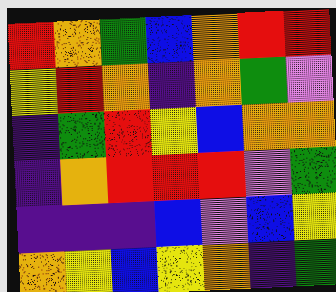[["red", "orange", "green", "blue", "orange", "red", "red"], ["yellow", "red", "orange", "indigo", "orange", "green", "violet"], ["indigo", "green", "red", "yellow", "blue", "orange", "orange"], ["indigo", "orange", "red", "red", "red", "violet", "green"], ["indigo", "indigo", "indigo", "blue", "violet", "blue", "yellow"], ["orange", "yellow", "blue", "yellow", "orange", "indigo", "green"]]